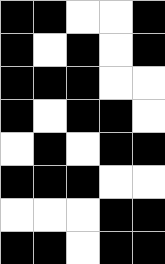[["black", "black", "white", "white", "black"], ["black", "white", "black", "white", "black"], ["black", "black", "black", "white", "white"], ["black", "white", "black", "black", "white"], ["white", "black", "white", "black", "black"], ["black", "black", "black", "white", "white"], ["white", "white", "white", "black", "black"], ["black", "black", "white", "black", "black"]]